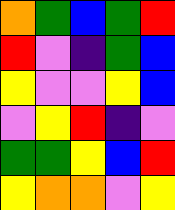[["orange", "green", "blue", "green", "red"], ["red", "violet", "indigo", "green", "blue"], ["yellow", "violet", "violet", "yellow", "blue"], ["violet", "yellow", "red", "indigo", "violet"], ["green", "green", "yellow", "blue", "red"], ["yellow", "orange", "orange", "violet", "yellow"]]